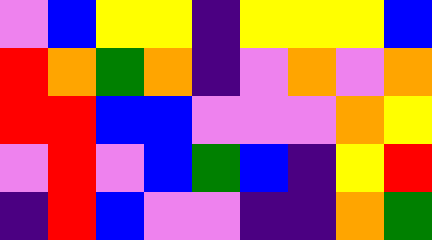[["violet", "blue", "yellow", "yellow", "indigo", "yellow", "yellow", "yellow", "blue"], ["red", "orange", "green", "orange", "indigo", "violet", "orange", "violet", "orange"], ["red", "red", "blue", "blue", "violet", "violet", "violet", "orange", "yellow"], ["violet", "red", "violet", "blue", "green", "blue", "indigo", "yellow", "red"], ["indigo", "red", "blue", "violet", "violet", "indigo", "indigo", "orange", "green"]]